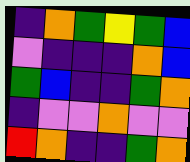[["indigo", "orange", "green", "yellow", "green", "blue"], ["violet", "indigo", "indigo", "indigo", "orange", "blue"], ["green", "blue", "indigo", "indigo", "green", "orange"], ["indigo", "violet", "violet", "orange", "violet", "violet"], ["red", "orange", "indigo", "indigo", "green", "orange"]]